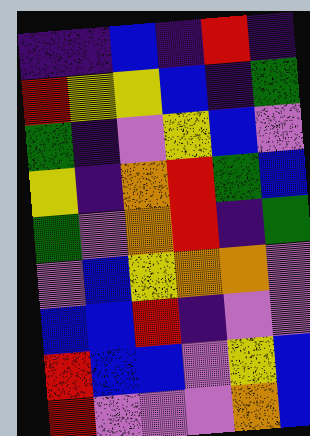[["indigo", "indigo", "blue", "indigo", "red", "indigo"], ["red", "yellow", "yellow", "blue", "indigo", "green"], ["green", "indigo", "violet", "yellow", "blue", "violet"], ["yellow", "indigo", "orange", "red", "green", "blue"], ["green", "violet", "orange", "red", "indigo", "green"], ["violet", "blue", "yellow", "orange", "orange", "violet"], ["blue", "blue", "red", "indigo", "violet", "violet"], ["red", "blue", "blue", "violet", "yellow", "blue"], ["red", "violet", "violet", "violet", "orange", "blue"]]